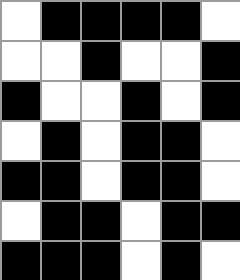[["white", "black", "black", "black", "black", "white"], ["white", "white", "black", "white", "white", "black"], ["black", "white", "white", "black", "white", "black"], ["white", "black", "white", "black", "black", "white"], ["black", "black", "white", "black", "black", "white"], ["white", "black", "black", "white", "black", "black"], ["black", "black", "black", "white", "black", "white"]]